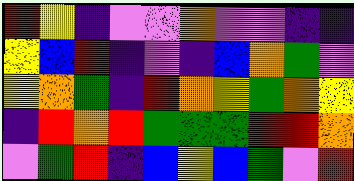[["red", "yellow", "indigo", "violet", "violet", "orange", "violet", "violet", "indigo", "indigo"], ["yellow", "blue", "red", "indigo", "violet", "indigo", "blue", "orange", "green", "violet"], ["yellow", "orange", "green", "indigo", "red", "orange", "yellow", "green", "orange", "yellow"], ["indigo", "red", "orange", "red", "green", "green", "green", "red", "red", "orange"], ["violet", "green", "red", "indigo", "blue", "yellow", "blue", "green", "violet", "red"]]